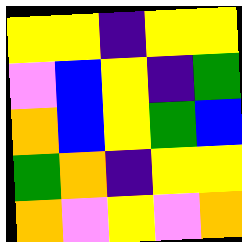[["yellow", "yellow", "indigo", "yellow", "yellow"], ["violet", "blue", "yellow", "indigo", "green"], ["orange", "blue", "yellow", "green", "blue"], ["green", "orange", "indigo", "yellow", "yellow"], ["orange", "violet", "yellow", "violet", "orange"]]